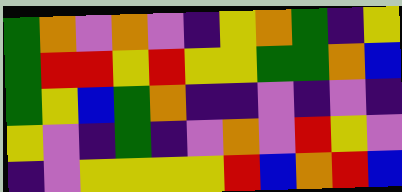[["green", "orange", "violet", "orange", "violet", "indigo", "yellow", "orange", "green", "indigo", "yellow"], ["green", "red", "red", "yellow", "red", "yellow", "yellow", "green", "green", "orange", "blue"], ["green", "yellow", "blue", "green", "orange", "indigo", "indigo", "violet", "indigo", "violet", "indigo"], ["yellow", "violet", "indigo", "green", "indigo", "violet", "orange", "violet", "red", "yellow", "violet"], ["indigo", "violet", "yellow", "yellow", "yellow", "yellow", "red", "blue", "orange", "red", "blue"]]